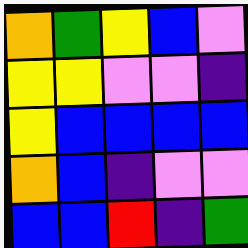[["orange", "green", "yellow", "blue", "violet"], ["yellow", "yellow", "violet", "violet", "indigo"], ["yellow", "blue", "blue", "blue", "blue"], ["orange", "blue", "indigo", "violet", "violet"], ["blue", "blue", "red", "indigo", "green"]]